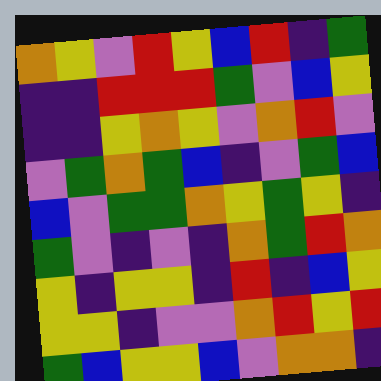[["orange", "yellow", "violet", "red", "yellow", "blue", "red", "indigo", "green"], ["indigo", "indigo", "red", "red", "red", "green", "violet", "blue", "yellow"], ["indigo", "indigo", "yellow", "orange", "yellow", "violet", "orange", "red", "violet"], ["violet", "green", "orange", "green", "blue", "indigo", "violet", "green", "blue"], ["blue", "violet", "green", "green", "orange", "yellow", "green", "yellow", "indigo"], ["green", "violet", "indigo", "violet", "indigo", "orange", "green", "red", "orange"], ["yellow", "indigo", "yellow", "yellow", "indigo", "red", "indigo", "blue", "yellow"], ["yellow", "yellow", "indigo", "violet", "violet", "orange", "red", "yellow", "red"], ["green", "blue", "yellow", "yellow", "blue", "violet", "orange", "orange", "indigo"]]